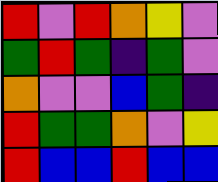[["red", "violet", "red", "orange", "yellow", "violet"], ["green", "red", "green", "indigo", "green", "violet"], ["orange", "violet", "violet", "blue", "green", "indigo"], ["red", "green", "green", "orange", "violet", "yellow"], ["red", "blue", "blue", "red", "blue", "blue"]]